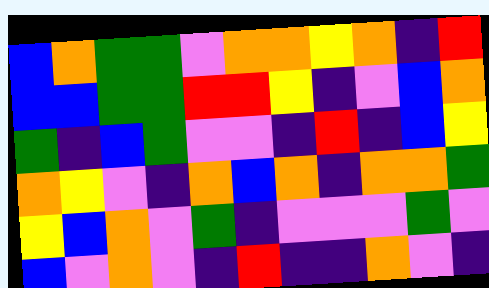[["blue", "orange", "green", "green", "violet", "orange", "orange", "yellow", "orange", "indigo", "red"], ["blue", "blue", "green", "green", "red", "red", "yellow", "indigo", "violet", "blue", "orange"], ["green", "indigo", "blue", "green", "violet", "violet", "indigo", "red", "indigo", "blue", "yellow"], ["orange", "yellow", "violet", "indigo", "orange", "blue", "orange", "indigo", "orange", "orange", "green"], ["yellow", "blue", "orange", "violet", "green", "indigo", "violet", "violet", "violet", "green", "violet"], ["blue", "violet", "orange", "violet", "indigo", "red", "indigo", "indigo", "orange", "violet", "indigo"]]